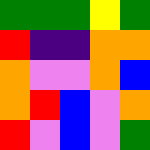[["green", "green", "green", "yellow", "green"], ["red", "indigo", "indigo", "orange", "orange"], ["orange", "violet", "violet", "orange", "blue"], ["orange", "red", "blue", "violet", "orange"], ["red", "violet", "blue", "violet", "green"]]